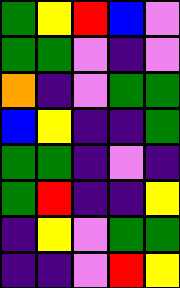[["green", "yellow", "red", "blue", "violet"], ["green", "green", "violet", "indigo", "violet"], ["orange", "indigo", "violet", "green", "green"], ["blue", "yellow", "indigo", "indigo", "green"], ["green", "green", "indigo", "violet", "indigo"], ["green", "red", "indigo", "indigo", "yellow"], ["indigo", "yellow", "violet", "green", "green"], ["indigo", "indigo", "violet", "red", "yellow"]]